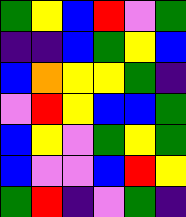[["green", "yellow", "blue", "red", "violet", "green"], ["indigo", "indigo", "blue", "green", "yellow", "blue"], ["blue", "orange", "yellow", "yellow", "green", "indigo"], ["violet", "red", "yellow", "blue", "blue", "green"], ["blue", "yellow", "violet", "green", "yellow", "green"], ["blue", "violet", "violet", "blue", "red", "yellow"], ["green", "red", "indigo", "violet", "green", "indigo"]]